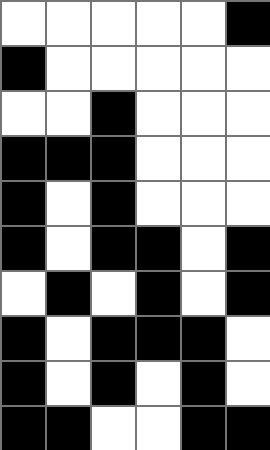[["white", "white", "white", "white", "white", "black"], ["black", "white", "white", "white", "white", "white"], ["white", "white", "black", "white", "white", "white"], ["black", "black", "black", "white", "white", "white"], ["black", "white", "black", "white", "white", "white"], ["black", "white", "black", "black", "white", "black"], ["white", "black", "white", "black", "white", "black"], ["black", "white", "black", "black", "black", "white"], ["black", "white", "black", "white", "black", "white"], ["black", "black", "white", "white", "black", "black"]]